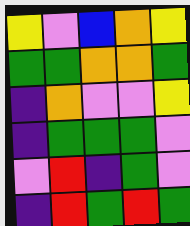[["yellow", "violet", "blue", "orange", "yellow"], ["green", "green", "orange", "orange", "green"], ["indigo", "orange", "violet", "violet", "yellow"], ["indigo", "green", "green", "green", "violet"], ["violet", "red", "indigo", "green", "violet"], ["indigo", "red", "green", "red", "green"]]